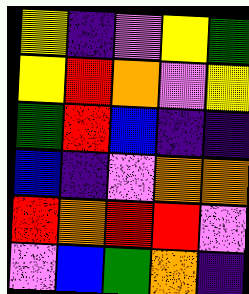[["yellow", "indigo", "violet", "yellow", "green"], ["yellow", "red", "orange", "violet", "yellow"], ["green", "red", "blue", "indigo", "indigo"], ["blue", "indigo", "violet", "orange", "orange"], ["red", "orange", "red", "red", "violet"], ["violet", "blue", "green", "orange", "indigo"]]